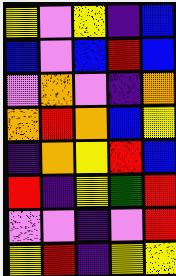[["yellow", "violet", "yellow", "indigo", "blue"], ["blue", "violet", "blue", "red", "blue"], ["violet", "orange", "violet", "indigo", "orange"], ["orange", "red", "orange", "blue", "yellow"], ["indigo", "orange", "yellow", "red", "blue"], ["red", "indigo", "yellow", "green", "red"], ["violet", "violet", "indigo", "violet", "red"], ["yellow", "red", "indigo", "yellow", "yellow"]]